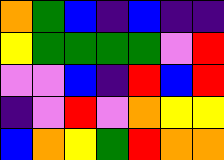[["orange", "green", "blue", "indigo", "blue", "indigo", "indigo"], ["yellow", "green", "green", "green", "green", "violet", "red"], ["violet", "violet", "blue", "indigo", "red", "blue", "red"], ["indigo", "violet", "red", "violet", "orange", "yellow", "yellow"], ["blue", "orange", "yellow", "green", "red", "orange", "orange"]]